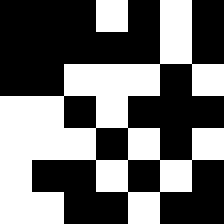[["black", "black", "black", "white", "black", "white", "black"], ["black", "black", "black", "black", "black", "white", "black"], ["black", "black", "white", "white", "white", "black", "white"], ["white", "white", "black", "white", "black", "black", "black"], ["white", "white", "white", "black", "white", "black", "white"], ["white", "black", "black", "white", "black", "white", "black"], ["white", "white", "black", "black", "white", "black", "black"]]